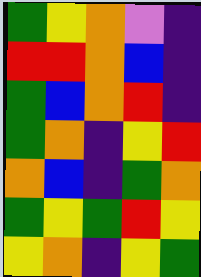[["green", "yellow", "orange", "violet", "indigo"], ["red", "red", "orange", "blue", "indigo"], ["green", "blue", "orange", "red", "indigo"], ["green", "orange", "indigo", "yellow", "red"], ["orange", "blue", "indigo", "green", "orange"], ["green", "yellow", "green", "red", "yellow"], ["yellow", "orange", "indigo", "yellow", "green"]]